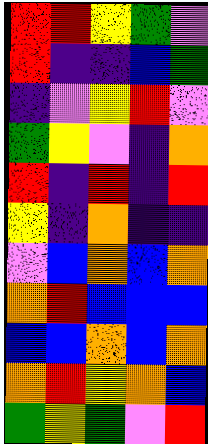[["red", "red", "yellow", "green", "violet"], ["red", "indigo", "indigo", "blue", "green"], ["indigo", "violet", "yellow", "red", "violet"], ["green", "yellow", "violet", "indigo", "orange"], ["red", "indigo", "red", "indigo", "red"], ["yellow", "indigo", "orange", "indigo", "indigo"], ["violet", "blue", "orange", "blue", "orange"], ["orange", "red", "blue", "blue", "blue"], ["blue", "blue", "orange", "blue", "orange"], ["orange", "red", "yellow", "orange", "blue"], ["green", "yellow", "green", "violet", "red"]]